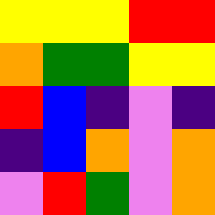[["yellow", "yellow", "yellow", "red", "red"], ["orange", "green", "green", "yellow", "yellow"], ["red", "blue", "indigo", "violet", "indigo"], ["indigo", "blue", "orange", "violet", "orange"], ["violet", "red", "green", "violet", "orange"]]